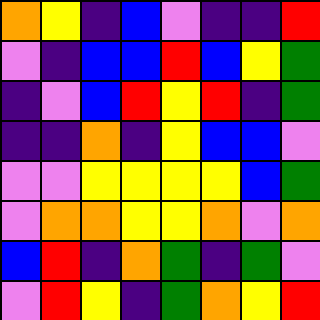[["orange", "yellow", "indigo", "blue", "violet", "indigo", "indigo", "red"], ["violet", "indigo", "blue", "blue", "red", "blue", "yellow", "green"], ["indigo", "violet", "blue", "red", "yellow", "red", "indigo", "green"], ["indigo", "indigo", "orange", "indigo", "yellow", "blue", "blue", "violet"], ["violet", "violet", "yellow", "yellow", "yellow", "yellow", "blue", "green"], ["violet", "orange", "orange", "yellow", "yellow", "orange", "violet", "orange"], ["blue", "red", "indigo", "orange", "green", "indigo", "green", "violet"], ["violet", "red", "yellow", "indigo", "green", "orange", "yellow", "red"]]